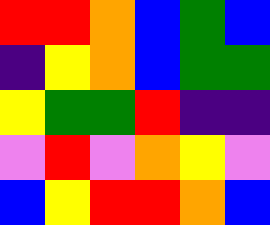[["red", "red", "orange", "blue", "green", "blue"], ["indigo", "yellow", "orange", "blue", "green", "green"], ["yellow", "green", "green", "red", "indigo", "indigo"], ["violet", "red", "violet", "orange", "yellow", "violet"], ["blue", "yellow", "red", "red", "orange", "blue"]]